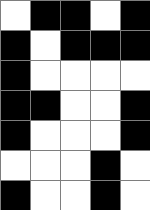[["white", "black", "black", "white", "black"], ["black", "white", "black", "black", "black"], ["black", "white", "white", "white", "white"], ["black", "black", "white", "white", "black"], ["black", "white", "white", "white", "black"], ["white", "white", "white", "black", "white"], ["black", "white", "white", "black", "white"]]